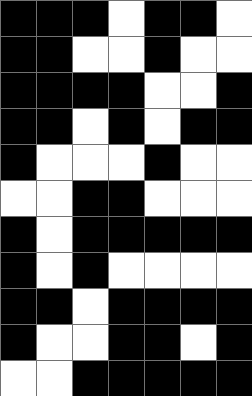[["black", "black", "black", "white", "black", "black", "white"], ["black", "black", "white", "white", "black", "white", "white"], ["black", "black", "black", "black", "white", "white", "black"], ["black", "black", "white", "black", "white", "black", "black"], ["black", "white", "white", "white", "black", "white", "white"], ["white", "white", "black", "black", "white", "white", "white"], ["black", "white", "black", "black", "black", "black", "black"], ["black", "white", "black", "white", "white", "white", "white"], ["black", "black", "white", "black", "black", "black", "black"], ["black", "white", "white", "black", "black", "white", "black"], ["white", "white", "black", "black", "black", "black", "black"]]